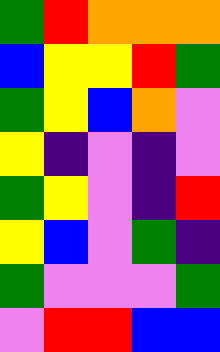[["green", "red", "orange", "orange", "orange"], ["blue", "yellow", "yellow", "red", "green"], ["green", "yellow", "blue", "orange", "violet"], ["yellow", "indigo", "violet", "indigo", "violet"], ["green", "yellow", "violet", "indigo", "red"], ["yellow", "blue", "violet", "green", "indigo"], ["green", "violet", "violet", "violet", "green"], ["violet", "red", "red", "blue", "blue"]]